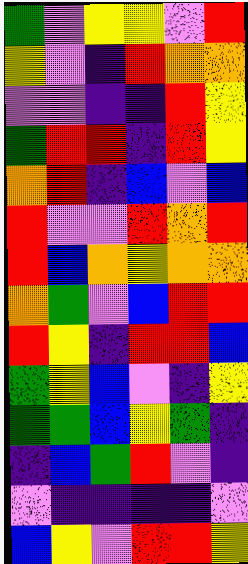[["green", "violet", "yellow", "yellow", "violet", "red"], ["yellow", "violet", "indigo", "red", "orange", "orange"], ["violet", "violet", "indigo", "indigo", "red", "yellow"], ["green", "red", "red", "indigo", "red", "yellow"], ["orange", "red", "indigo", "blue", "violet", "blue"], ["red", "violet", "violet", "red", "orange", "red"], ["red", "blue", "orange", "yellow", "orange", "orange"], ["orange", "green", "violet", "blue", "red", "red"], ["red", "yellow", "indigo", "red", "red", "blue"], ["green", "yellow", "blue", "violet", "indigo", "yellow"], ["green", "green", "blue", "yellow", "green", "indigo"], ["indigo", "blue", "green", "red", "violet", "indigo"], ["violet", "indigo", "indigo", "indigo", "indigo", "violet"], ["blue", "yellow", "violet", "red", "red", "yellow"]]